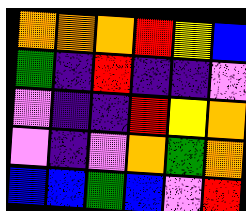[["orange", "orange", "orange", "red", "yellow", "blue"], ["green", "indigo", "red", "indigo", "indigo", "violet"], ["violet", "indigo", "indigo", "red", "yellow", "orange"], ["violet", "indigo", "violet", "orange", "green", "orange"], ["blue", "blue", "green", "blue", "violet", "red"]]